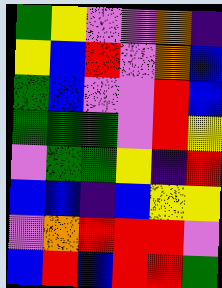[["green", "yellow", "violet", "violet", "orange", "indigo"], ["yellow", "blue", "red", "violet", "orange", "blue"], ["green", "blue", "violet", "violet", "red", "blue"], ["green", "green", "green", "violet", "red", "yellow"], ["violet", "green", "green", "yellow", "indigo", "red"], ["blue", "blue", "indigo", "blue", "yellow", "yellow"], ["violet", "orange", "red", "red", "red", "violet"], ["blue", "red", "blue", "red", "red", "green"]]